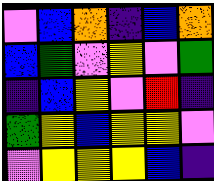[["violet", "blue", "orange", "indigo", "blue", "orange"], ["blue", "green", "violet", "yellow", "violet", "green"], ["indigo", "blue", "yellow", "violet", "red", "indigo"], ["green", "yellow", "blue", "yellow", "yellow", "violet"], ["violet", "yellow", "yellow", "yellow", "blue", "indigo"]]